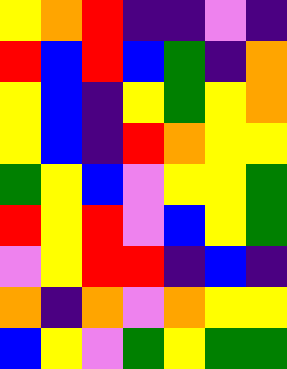[["yellow", "orange", "red", "indigo", "indigo", "violet", "indigo"], ["red", "blue", "red", "blue", "green", "indigo", "orange"], ["yellow", "blue", "indigo", "yellow", "green", "yellow", "orange"], ["yellow", "blue", "indigo", "red", "orange", "yellow", "yellow"], ["green", "yellow", "blue", "violet", "yellow", "yellow", "green"], ["red", "yellow", "red", "violet", "blue", "yellow", "green"], ["violet", "yellow", "red", "red", "indigo", "blue", "indigo"], ["orange", "indigo", "orange", "violet", "orange", "yellow", "yellow"], ["blue", "yellow", "violet", "green", "yellow", "green", "green"]]